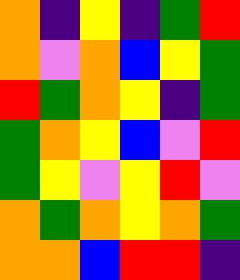[["orange", "indigo", "yellow", "indigo", "green", "red"], ["orange", "violet", "orange", "blue", "yellow", "green"], ["red", "green", "orange", "yellow", "indigo", "green"], ["green", "orange", "yellow", "blue", "violet", "red"], ["green", "yellow", "violet", "yellow", "red", "violet"], ["orange", "green", "orange", "yellow", "orange", "green"], ["orange", "orange", "blue", "red", "red", "indigo"]]